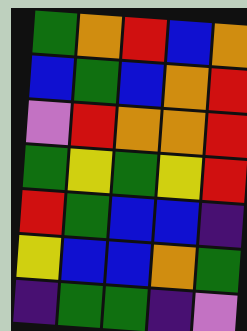[["green", "orange", "red", "blue", "orange"], ["blue", "green", "blue", "orange", "red"], ["violet", "red", "orange", "orange", "red"], ["green", "yellow", "green", "yellow", "red"], ["red", "green", "blue", "blue", "indigo"], ["yellow", "blue", "blue", "orange", "green"], ["indigo", "green", "green", "indigo", "violet"]]